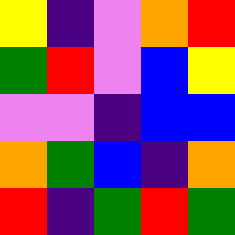[["yellow", "indigo", "violet", "orange", "red"], ["green", "red", "violet", "blue", "yellow"], ["violet", "violet", "indigo", "blue", "blue"], ["orange", "green", "blue", "indigo", "orange"], ["red", "indigo", "green", "red", "green"]]